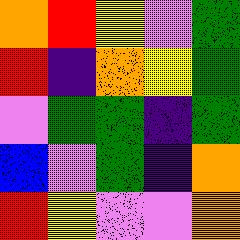[["orange", "red", "yellow", "violet", "green"], ["red", "indigo", "orange", "yellow", "green"], ["violet", "green", "green", "indigo", "green"], ["blue", "violet", "green", "indigo", "orange"], ["red", "yellow", "violet", "violet", "orange"]]